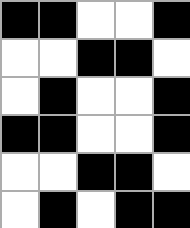[["black", "black", "white", "white", "black"], ["white", "white", "black", "black", "white"], ["white", "black", "white", "white", "black"], ["black", "black", "white", "white", "black"], ["white", "white", "black", "black", "white"], ["white", "black", "white", "black", "black"]]